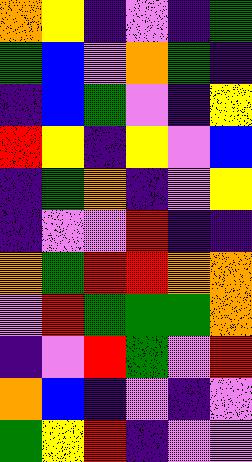[["orange", "yellow", "indigo", "violet", "indigo", "green"], ["green", "blue", "violet", "orange", "green", "indigo"], ["indigo", "blue", "green", "violet", "indigo", "yellow"], ["red", "yellow", "indigo", "yellow", "violet", "blue"], ["indigo", "green", "orange", "indigo", "violet", "yellow"], ["indigo", "violet", "violet", "red", "indigo", "indigo"], ["orange", "green", "red", "red", "orange", "orange"], ["violet", "red", "green", "green", "green", "orange"], ["indigo", "violet", "red", "green", "violet", "red"], ["orange", "blue", "indigo", "violet", "indigo", "violet"], ["green", "yellow", "red", "indigo", "violet", "violet"]]